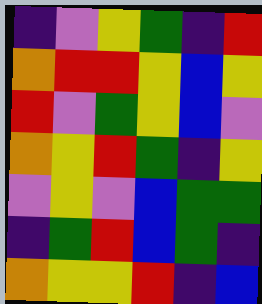[["indigo", "violet", "yellow", "green", "indigo", "red"], ["orange", "red", "red", "yellow", "blue", "yellow"], ["red", "violet", "green", "yellow", "blue", "violet"], ["orange", "yellow", "red", "green", "indigo", "yellow"], ["violet", "yellow", "violet", "blue", "green", "green"], ["indigo", "green", "red", "blue", "green", "indigo"], ["orange", "yellow", "yellow", "red", "indigo", "blue"]]